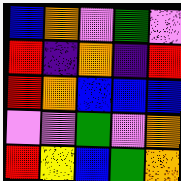[["blue", "orange", "violet", "green", "violet"], ["red", "indigo", "orange", "indigo", "red"], ["red", "orange", "blue", "blue", "blue"], ["violet", "violet", "green", "violet", "orange"], ["red", "yellow", "blue", "green", "orange"]]